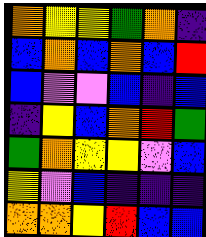[["orange", "yellow", "yellow", "green", "orange", "indigo"], ["blue", "orange", "blue", "orange", "blue", "red"], ["blue", "violet", "violet", "blue", "indigo", "blue"], ["indigo", "yellow", "blue", "orange", "red", "green"], ["green", "orange", "yellow", "yellow", "violet", "blue"], ["yellow", "violet", "blue", "indigo", "indigo", "indigo"], ["orange", "orange", "yellow", "red", "blue", "blue"]]